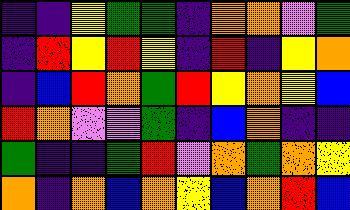[["indigo", "indigo", "yellow", "green", "green", "indigo", "orange", "orange", "violet", "green"], ["indigo", "red", "yellow", "red", "yellow", "indigo", "red", "indigo", "yellow", "orange"], ["indigo", "blue", "red", "orange", "green", "red", "yellow", "orange", "yellow", "blue"], ["red", "orange", "violet", "violet", "green", "indigo", "blue", "orange", "indigo", "indigo"], ["green", "indigo", "indigo", "green", "red", "violet", "orange", "green", "orange", "yellow"], ["orange", "indigo", "orange", "blue", "orange", "yellow", "blue", "orange", "red", "blue"]]